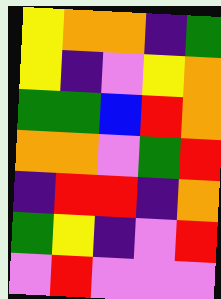[["yellow", "orange", "orange", "indigo", "green"], ["yellow", "indigo", "violet", "yellow", "orange"], ["green", "green", "blue", "red", "orange"], ["orange", "orange", "violet", "green", "red"], ["indigo", "red", "red", "indigo", "orange"], ["green", "yellow", "indigo", "violet", "red"], ["violet", "red", "violet", "violet", "violet"]]